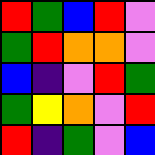[["red", "green", "blue", "red", "violet"], ["green", "red", "orange", "orange", "violet"], ["blue", "indigo", "violet", "red", "green"], ["green", "yellow", "orange", "violet", "red"], ["red", "indigo", "green", "violet", "blue"]]